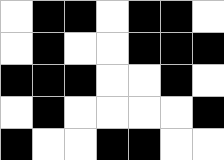[["white", "black", "black", "white", "black", "black", "white"], ["white", "black", "white", "white", "black", "black", "black"], ["black", "black", "black", "white", "white", "black", "white"], ["white", "black", "white", "white", "white", "white", "black"], ["black", "white", "white", "black", "black", "white", "white"]]